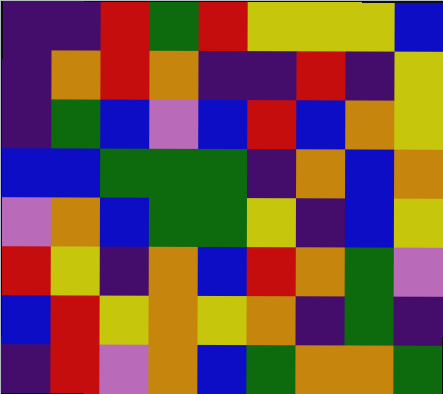[["indigo", "indigo", "red", "green", "red", "yellow", "yellow", "yellow", "blue"], ["indigo", "orange", "red", "orange", "indigo", "indigo", "red", "indigo", "yellow"], ["indigo", "green", "blue", "violet", "blue", "red", "blue", "orange", "yellow"], ["blue", "blue", "green", "green", "green", "indigo", "orange", "blue", "orange"], ["violet", "orange", "blue", "green", "green", "yellow", "indigo", "blue", "yellow"], ["red", "yellow", "indigo", "orange", "blue", "red", "orange", "green", "violet"], ["blue", "red", "yellow", "orange", "yellow", "orange", "indigo", "green", "indigo"], ["indigo", "red", "violet", "orange", "blue", "green", "orange", "orange", "green"]]